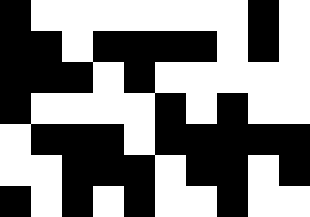[["black", "white", "white", "white", "white", "white", "white", "white", "black", "white"], ["black", "black", "white", "black", "black", "black", "black", "white", "black", "white"], ["black", "black", "black", "white", "black", "white", "white", "white", "white", "white"], ["black", "white", "white", "white", "white", "black", "white", "black", "white", "white"], ["white", "black", "black", "black", "white", "black", "black", "black", "black", "black"], ["white", "white", "black", "black", "black", "white", "black", "black", "white", "black"], ["black", "white", "black", "white", "black", "white", "white", "black", "white", "white"]]